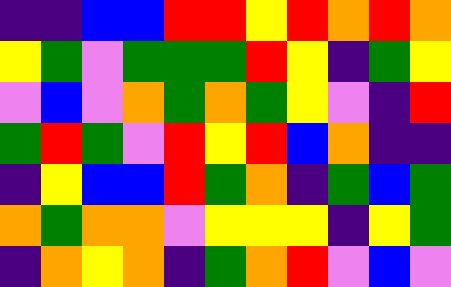[["indigo", "indigo", "blue", "blue", "red", "red", "yellow", "red", "orange", "red", "orange"], ["yellow", "green", "violet", "green", "green", "green", "red", "yellow", "indigo", "green", "yellow"], ["violet", "blue", "violet", "orange", "green", "orange", "green", "yellow", "violet", "indigo", "red"], ["green", "red", "green", "violet", "red", "yellow", "red", "blue", "orange", "indigo", "indigo"], ["indigo", "yellow", "blue", "blue", "red", "green", "orange", "indigo", "green", "blue", "green"], ["orange", "green", "orange", "orange", "violet", "yellow", "yellow", "yellow", "indigo", "yellow", "green"], ["indigo", "orange", "yellow", "orange", "indigo", "green", "orange", "red", "violet", "blue", "violet"]]